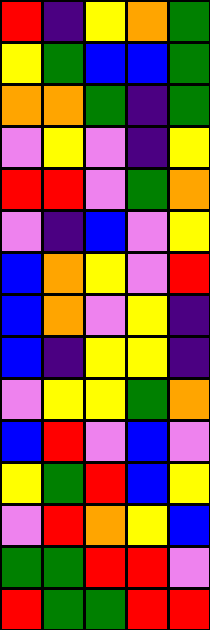[["red", "indigo", "yellow", "orange", "green"], ["yellow", "green", "blue", "blue", "green"], ["orange", "orange", "green", "indigo", "green"], ["violet", "yellow", "violet", "indigo", "yellow"], ["red", "red", "violet", "green", "orange"], ["violet", "indigo", "blue", "violet", "yellow"], ["blue", "orange", "yellow", "violet", "red"], ["blue", "orange", "violet", "yellow", "indigo"], ["blue", "indigo", "yellow", "yellow", "indigo"], ["violet", "yellow", "yellow", "green", "orange"], ["blue", "red", "violet", "blue", "violet"], ["yellow", "green", "red", "blue", "yellow"], ["violet", "red", "orange", "yellow", "blue"], ["green", "green", "red", "red", "violet"], ["red", "green", "green", "red", "red"]]